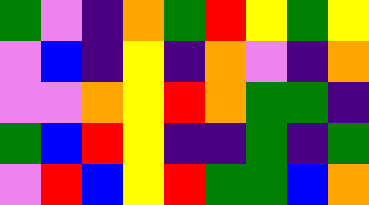[["green", "violet", "indigo", "orange", "green", "red", "yellow", "green", "yellow"], ["violet", "blue", "indigo", "yellow", "indigo", "orange", "violet", "indigo", "orange"], ["violet", "violet", "orange", "yellow", "red", "orange", "green", "green", "indigo"], ["green", "blue", "red", "yellow", "indigo", "indigo", "green", "indigo", "green"], ["violet", "red", "blue", "yellow", "red", "green", "green", "blue", "orange"]]